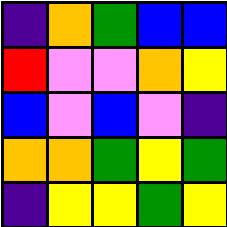[["indigo", "orange", "green", "blue", "blue"], ["red", "violet", "violet", "orange", "yellow"], ["blue", "violet", "blue", "violet", "indigo"], ["orange", "orange", "green", "yellow", "green"], ["indigo", "yellow", "yellow", "green", "yellow"]]